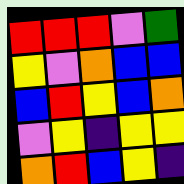[["red", "red", "red", "violet", "green"], ["yellow", "violet", "orange", "blue", "blue"], ["blue", "red", "yellow", "blue", "orange"], ["violet", "yellow", "indigo", "yellow", "yellow"], ["orange", "red", "blue", "yellow", "indigo"]]